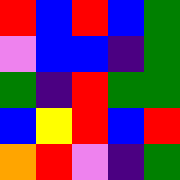[["red", "blue", "red", "blue", "green"], ["violet", "blue", "blue", "indigo", "green"], ["green", "indigo", "red", "green", "green"], ["blue", "yellow", "red", "blue", "red"], ["orange", "red", "violet", "indigo", "green"]]